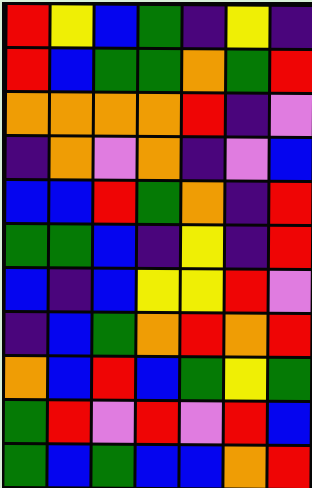[["red", "yellow", "blue", "green", "indigo", "yellow", "indigo"], ["red", "blue", "green", "green", "orange", "green", "red"], ["orange", "orange", "orange", "orange", "red", "indigo", "violet"], ["indigo", "orange", "violet", "orange", "indigo", "violet", "blue"], ["blue", "blue", "red", "green", "orange", "indigo", "red"], ["green", "green", "blue", "indigo", "yellow", "indigo", "red"], ["blue", "indigo", "blue", "yellow", "yellow", "red", "violet"], ["indigo", "blue", "green", "orange", "red", "orange", "red"], ["orange", "blue", "red", "blue", "green", "yellow", "green"], ["green", "red", "violet", "red", "violet", "red", "blue"], ["green", "blue", "green", "blue", "blue", "orange", "red"]]